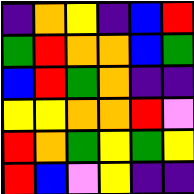[["indigo", "orange", "yellow", "indigo", "blue", "red"], ["green", "red", "orange", "orange", "blue", "green"], ["blue", "red", "green", "orange", "indigo", "indigo"], ["yellow", "yellow", "orange", "orange", "red", "violet"], ["red", "orange", "green", "yellow", "green", "yellow"], ["red", "blue", "violet", "yellow", "indigo", "indigo"]]